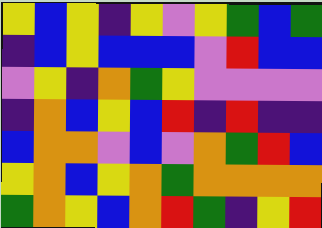[["yellow", "blue", "yellow", "indigo", "yellow", "violet", "yellow", "green", "blue", "green"], ["indigo", "blue", "yellow", "blue", "blue", "blue", "violet", "red", "blue", "blue"], ["violet", "yellow", "indigo", "orange", "green", "yellow", "violet", "violet", "violet", "violet"], ["indigo", "orange", "blue", "yellow", "blue", "red", "indigo", "red", "indigo", "indigo"], ["blue", "orange", "orange", "violet", "blue", "violet", "orange", "green", "red", "blue"], ["yellow", "orange", "blue", "yellow", "orange", "green", "orange", "orange", "orange", "orange"], ["green", "orange", "yellow", "blue", "orange", "red", "green", "indigo", "yellow", "red"]]